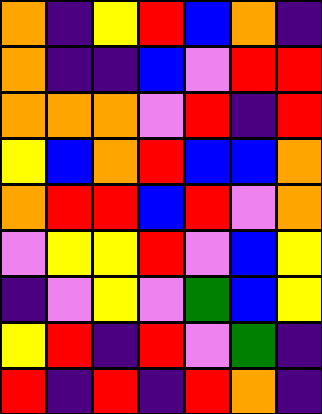[["orange", "indigo", "yellow", "red", "blue", "orange", "indigo"], ["orange", "indigo", "indigo", "blue", "violet", "red", "red"], ["orange", "orange", "orange", "violet", "red", "indigo", "red"], ["yellow", "blue", "orange", "red", "blue", "blue", "orange"], ["orange", "red", "red", "blue", "red", "violet", "orange"], ["violet", "yellow", "yellow", "red", "violet", "blue", "yellow"], ["indigo", "violet", "yellow", "violet", "green", "blue", "yellow"], ["yellow", "red", "indigo", "red", "violet", "green", "indigo"], ["red", "indigo", "red", "indigo", "red", "orange", "indigo"]]